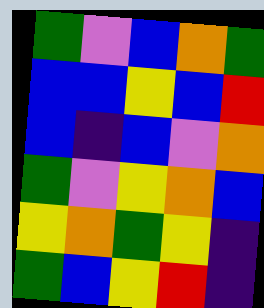[["green", "violet", "blue", "orange", "green"], ["blue", "blue", "yellow", "blue", "red"], ["blue", "indigo", "blue", "violet", "orange"], ["green", "violet", "yellow", "orange", "blue"], ["yellow", "orange", "green", "yellow", "indigo"], ["green", "blue", "yellow", "red", "indigo"]]